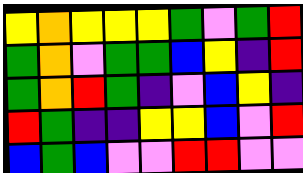[["yellow", "orange", "yellow", "yellow", "yellow", "green", "violet", "green", "red"], ["green", "orange", "violet", "green", "green", "blue", "yellow", "indigo", "red"], ["green", "orange", "red", "green", "indigo", "violet", "blue", "yellow", "indigo"], ["red", "green", "indigo", "indigo", "yellow", "yellow", "blue", "violet", "red"], ["blue", "green", "blue", "violet", "violet", "red", "red", "violet", "violet"]]